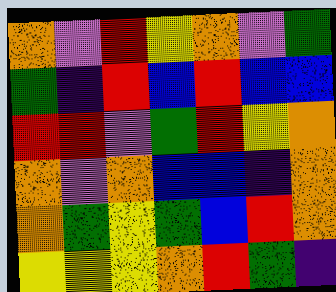[["orange", "violet", "red", "yellow", "orange", "violet", "green"], ["green", "indigo", "red", "blue", "red", "blue", "blue"], ["red", "red", "violet", "green", "red", "yellow", "orange"], ["orange", "violet", "orange", "blue", "blue", "indigo", "orange"], ["orange", "green", "yellow", "green", "blue", "red", "orange"], ["yellow", "yellow", "yellow", "orange", "red", "green", "indigo"]]